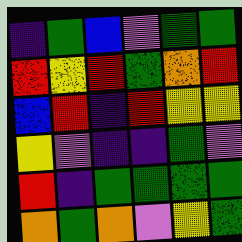[["indigo", "green", "blue", "violet", "green", "green"], ["red", "yellow", "red", "green", "orange", "red"], ["blue", "red", "indigo", "red", "yellow", "yellow"], ["yellow", "violet", "indigo", "indigo", "green", "violet"], ["red", "indigo", "green", "green", "green", "green"], ["orange", "green", "orange", "violet", "yellow", "green"]]